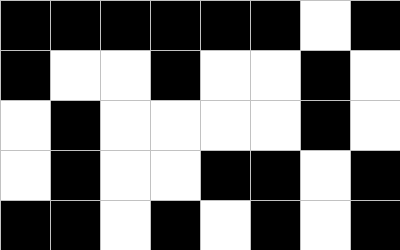[["black", "black", "black", "black", "black", "black", "white", "black"], ["black", "white", "white", "black", "white", "white", "black", "white"], ["white", "black", "white", "white", "white", "white", "black", "white"], ["white", "black", "white", "white", "black", "black", "white", "black"], ["black", "black", "white", "black", "white", "black", "white", "black"]]